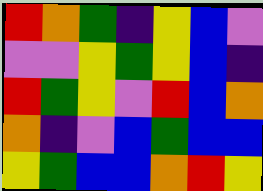[["red", "orange", "green", "indigo", "yellow", "blue", "violet"], ["violet", "violet", "yellow", "green", "yellow", "blue", "indigo"], ["red", "green", "yellow", "violet", "red", "blue", "orange"], ["orange", "indigo", "violet", "blue", "green", "blue", "blue"], ["yellow", "green", "blue", "blue", "orange", "red", "yellow"]]